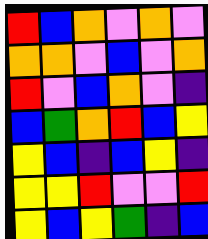[["red", "blue", "orange", "violet", "orange", "violet"], ["orange", "orange", "violet", "blue", "violet", "orange"], ["red", "violet", "blue", "orange", "violet", "indigo"], ["blue", "green", "orange", "red", "blue", "yellow"], ["yellow", "blue", "indigo", "blue", "yellow", "indigo"], ["yellow", "yellow", "red", "violet", "violet", "red"], ["yellow", "blue", "yellow", "green", "indigo", "blue"]]